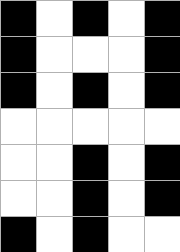[["black", "white", "black", "white", "black"], ["black", "white", "white", "white", "black"], ["black", "white", "black", "white", "black"], ["white", "white", "white", "white", "white"], ["white", "white", "black", "white", "black"], ["white", "white", "black", "white", "black"], ["black", "white", "black", "white", "white"]]